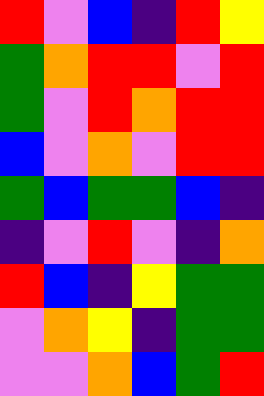[["red", "violet", "blue", "indigo", "red", "yellow"], ["green", "orange", "red", "red", "violet", "red"], ["green", "violet", "red", "orange", "red", "red"], ["blue", "violet", "orange", "violet", "red", "red"], ["green", "blue", "green", "green", "blue", "indigo"], ["indigo", "violet", "red", "violet", "indigo", "orange"], ["red", "blue", "indigo", "yellow", "green", "green"], ["violet", "orange", "yellow", "indigo", "green", "green"], ["violet", "violet", "orange", "blue", "green", "red"]]